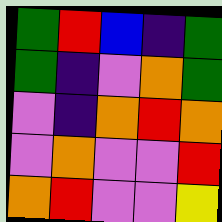[["green", "red", "blue", "indigo", "green"], ["green", "indigo", "violet", "orange", "green"], ["violet", "indigo", "orange", "red", "orange"], ["violet", "orange", "violet", "violet", "red"], ["orange", "red", "violet", "violet", "yellow"]]